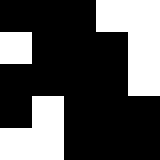[["black", "black", "black", "white", "white"], ["white", "black", "black", "black", "white"], ["black", "black", "black", "black", "white"], ["black", "white", "black", "black", "black"], ["white", "white", "black", "black", "black"]]